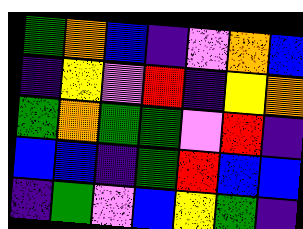[["green", "orange", "blue", "indigo", "violet", "orange", "blue"], ["indigo", "yellow", "violet", "red", "indigo", "yellow", "orange"], ["green", "orange", "green", "green", "violet", "red", "indigo"], ["blue", "blue", "indigo", "green", "red", "blue", "blue"], ["indigo", "green", "violet", "blue", "yellow", "green", "indigo"]]